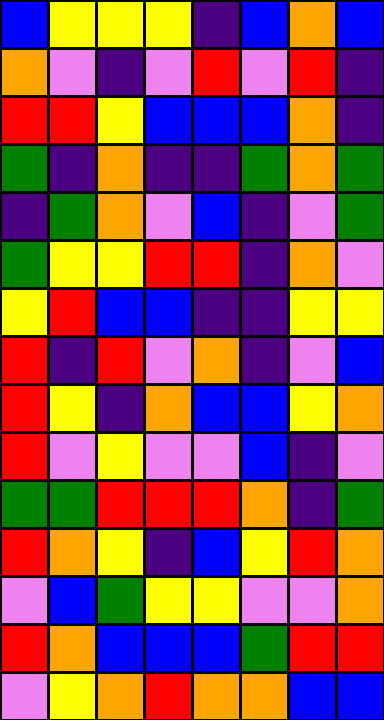[["blue", "yellow", "yellow", "yellow", "indigo", "blue", "orange", "blue"], ["orange", "violet", "indigo", "violet", "red", "violet", "red", "indigo"], ["red", "red", "yellow", "blue", "blue", "blue", "orange", "indigo"], ["green", "indigo", "orange", "indigo", "indigo", "green", "orange", "green"], ["indigo", "green", "orange", "violet", "blue", "indigo", "violet", "green"], ["green", "yellow", "yellow", "red", "red", "indigo", "orange", "violet"], ["yellow", "red", "blue", "blue", "indigo", "indigo", "yellow", "yellow"], ["red", "indigo", "red", "violet", "orange", "indigo", "violet", "blue"], ["red", "yellow", "indigo", "orange", "blue", "blue", "yellow", "orange"], ["red", "violet", "yellow", "violet", "violet", "blue", "indigo", "violet"], ["green", "green", "red", "red", "red", "orange", "indigo", "green"], ["red", "orange", "yellow", "indigo", "blue", "yellow", "red", "orange"], ["violet", "blue", "green", "yellow", "yellow", "violet", "violet", "orange"], ["red", "orange", "blue", "blue", "blue", "green", "red", "red"], ["violet", "yellow", "orange", "red", "orange", "orange", "blue", "blue"]]